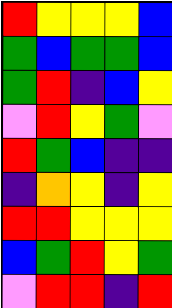[["red", "yellow", "yellow", "yellow", "blue"], ["green", "blue", "green", "green", "blue"], ["green", "red", "indigo", "blue", "yellow"], ["violet", "red", "yellow", "green", "violet"], ["red", "green", "blue", "indigo", "indigo"], ["indigo", "orange", "yellow", "indigo", "yellow"], ["red", "red", "yellow", "yellow", "yellow"], ["blue", "green", "red", "yellow", "green"], ["violet", "red", "red", "indigo", "red"]]